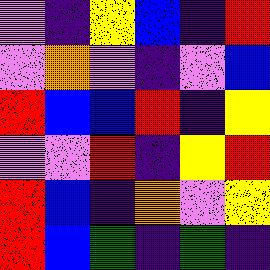[["violet", "indigo", "yellow", "blue", "indigo", "red"], ["violet", "orange", "violet", "indigo", "violet", "blue"], ["red", "blue", "blue", "red", "indigo", "yellow"], ["violet", "violet", "red", "indigo", "yellow", "red"], ["red", "blue", "indigo", "orange", "violet", "yellow"], ["red", "blue", "green", "indigo", "green", "indigo"]]